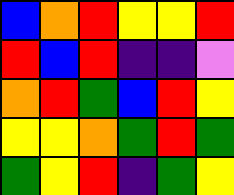[["blue", "orange", "red", "yellow", "yellow", "red"], ["red", "blue", "red", "indigo", "indigo", "violet"], ["orange", "red", "green", "blue", "red", "yellow"], ["yellow", "yellow", "orange", "green", "red", "green"], ["green", "yellow", "red", "indigo", "green", "yellow"]]